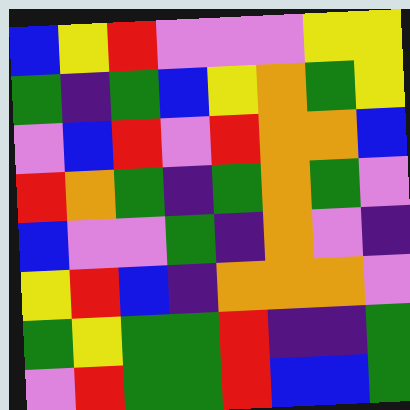[["blue", "yellow", "red", "violet", "violet", "violet", "yellow", "yellow"], ["green", "indigo", "green", "blue", "yellow", "orange", "green", "yellow"], ["violet", "blue", "red", "violet", "red", "orange", "orange", "blue"], ["red", "orange", "green", "indigo", "green", "orange", "green", "violet"], ["blue", "violet", "violet", "green", "indigo", "orange", "violet", "indigo"], ["yellow", "red", "blue", "indigo", "orange", "orange", "orange", "violet"], ["green", "yellow", "green", "green", "red", "indigo", "indigo", "green"], ["violet", "red", "green", "green", "red", "blue", "blue", "green"]]